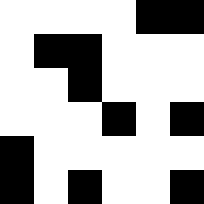[["white", "white", "white", "white", "black", "black"], ["white", "black", "black", "white", "white", "white"], ["white", "white", "black", "white", "white", "white"], ["white", "white", "white", "black", "white", "black"], ["black", "white", "white", "white", "white", "white"], ["black", "white", "black", "white", "white", "black"]]